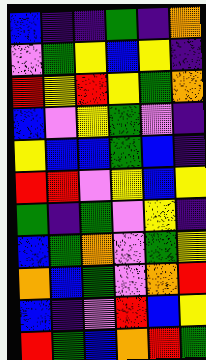[["blue", "indigo", "indigo", "green", "indigo", "orange"], ["violet", "green", "yellow", "blue", "yellow", "indigo"], ["red", "yellow", "red", "yellow", "green", "orange"], ["blue", "violet", "yellow", "green", "violet", "indigo"], ["yellow", "blue", "blue", "green", "blue", "indigo"], ["red", "red", "violet", "yellow", "blue", "yellow"], ["green", "indigo", "green", "violet", "yellow", "indigo"], ["blue", "green", "orange", "violet", "green", "yellow"], ["orange", "blue", "green", "violet", "orange", "red"], ["blue", "indigo", "violet", "red", "blue", "yellow"], ["red", "green", "blue", "orange", "red", "green"]]